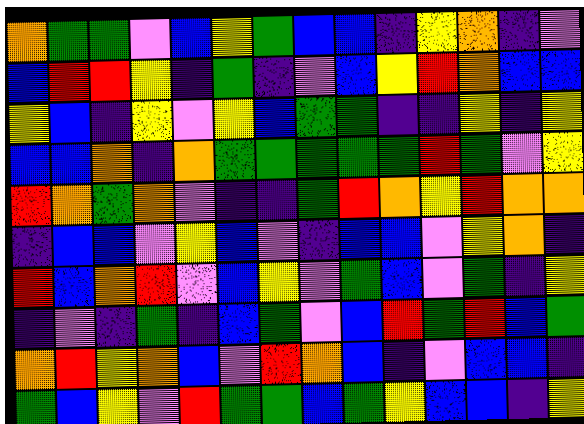[["orange", "green", "green", "violet", "blue", "yellow", "green", "blue", "blue", "indigo", "yellow", "orange", "indigo", "violet"], ["blue", "red", "red", "yellow", "indigo", "green", "indigo", "violet", "blue", "yellow", "red", "orange", "blue", "blue"], ["yellow", "blue", "indigo", "yellow", "violet", "yellow", "blue", "green", "green", "indigo", "indigo", "yellow", "indigo", "yellow"], ["blue", "blue", "orange", "indigo", "orange", "green", "green", "green", "green", "green", "red", "green", "violet", "yellow"], ["red", "orange", "green", "orange", "violet", "indigo", "indigo", "green", "red", "orange", "yellow", "red", "orange", "orange"], ["indigo", "blue", "blue", "violet", "yellow", "blue", "violet", "indigo", "blue", "blue", "violet", "yellow", "orange", "indigo"], ["red", "blue", "orange", "red", "violet", "blue", "yellow", "violet", "green", "blue", "violet", "green", "indigo", "yellow"], ["indigo", "violet", "indigo", "green", "indigo", "blue", "green", "violet", "blue", "red", "green", "red", "blue", "green"], ["orange", "red", "yellow", "orange", "blue", "violet", "red", "orange", "blue", "indigo", "violet", "blue", "blue", "indigo"], ["green", "blue", "yellow", "violet", "red", "green", "green", "blue", "green", "yellow", "blue", "blue", "indigo", "yellow"]]